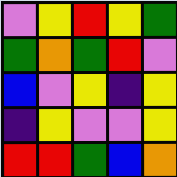[["violet", "yellow", "red", "yellow", "green"], ["green", "orange", "green", "red", "violet"], ["blue", "violet", "yellow", "indigo", "yellow"], ["indigo", "yellow", "violet", "violet", "yellow"], ["red", "red", "green", "blue", "orange"]]